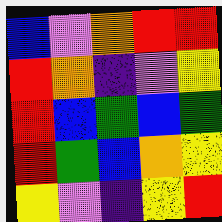[["blue", "violet", "orange", "red", "red"], ["red", "orange", "indigo", "violet", "yellow"], ["red", "blue", "green", "blue", "green"], ["red", "green", "blue", "orange", "yellow"], ["yellow", "violet", "indigo", "yellow", "red"]]